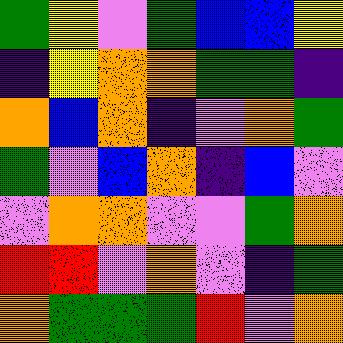[["green", "yellow", "violet", "green", "blue", "blue", "yellow"], ["indigo", "yellow", "orange", "orange", "green", "green", "indigo"], ["orange", "blue", "orange", "indigo", "violet", "orange", "green"], ["green", "violet", "blue", "orange", "indigo", "blue", "violet"], ["violet", "orange", "orange", "violet", "violet", "green", "orange"], ["red", "red", "violet", "orange", "violet", "indigo", "green"], ["orange", "green", "green", "green", "red", "violet", "orange"]]